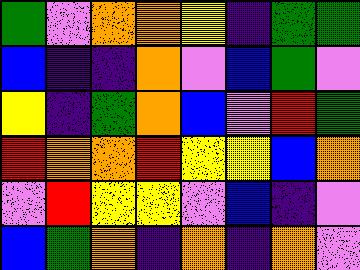[["green", "violet", "orange", "orange", "yellow", "indigo", "green", "green"], ["blue", "indigo", "indigo", "orange", "violet", "blue", "green", "violet"], ["yellow", "indigo", "green", "orange", "blue", "violet", "red", "green"], ["red", "orange", "orange", "red", "yellow", "yellow", "blue", "orange"], ["violet", "red", "yellow", "yellow", "violet", "blue", "indigo", "violet"], ["blue", "green", "orange", "indigo", "orange", "indigo", "orange", "violet"]]